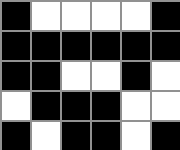[["black", "white", "white", "white", "white", "black"], ["black", "black", "black", "black", "black", "black"], ["black", "black", "white", "white", "black", "white"], ["white", "black", "black", "black", "white", "white"], ["black", "white", "black", "black", "white", "black"]]